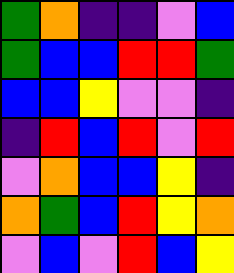[["green", "orange", "indigo", "indigo", "violet", "blue"], ["green", "blue", "blue", "red", "red", "green"], ["blue", "blue", "yellow", "violet", "violet", "indigo"], ["indigo", "red", "blue", "red", "violet", "red"], ["violet", "orange", "blue", "blue", "yellow", "indigo"], ["orange", "green", "blue", "red", "yellow", "orange"], ["violet", "blue", "violet", "red", "blue", "yellow"]]